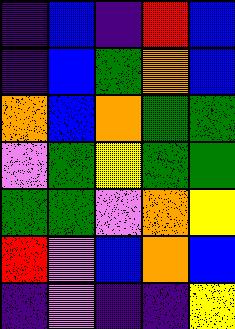[["indigo", "blue", "indigo", "red", "blue"], ["indigo", "blue", "green", "orange", "blue"], ["orange", "blue", "orange", "green", "green"], ["violet", "green", "yellow", "green", "green"], ["green", "green", "violet", "orange", "yellow"], ["red", "violet", "blue", "orange", "blue"], ["indigo", "violet", "indigo", "indigo", "yellow"]]